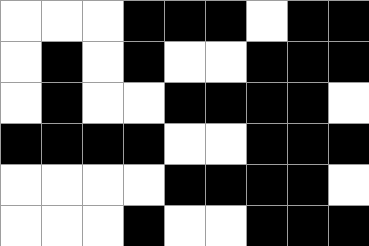[["white", "white", "white", "black", "black", "black", "white", "black", "black"], ["white", "black", "white", "black", "white", "white", "black", "black", "black"], ["white", "black", "white", "white", "black", "black", "black", "black", "white"], ["black", "black", "black", "black", "white", "white", "black", "black", "black"], ["white", "white", "white", "white", "black", "black", "black", "black", "white"], ["white", "white", "white", "black", "white", "white", "black", "black", "black"]]